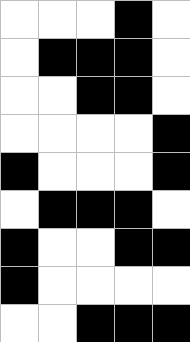[["white", "white", "white", "black", "white"], ["white", "black", "black", "black", "white"], ["white", "white", "black", "black", "white"], ["white", "white", "white", "white", "black"], ["black", "white", "white", "white", "black"], ["white", "black", "black", "black", "white"], ["black", "white", "white", "black", "black"], ["black", "white", "white", "white", "white"], ["white", "white", "black", "black", "black"]]